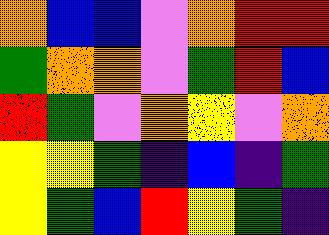[["orange", "blue", "blue", "violet", "orange", "red", "red"], ["green", "orange", "orange", "violet", "green", "red", "blue"], ["red", "green", "violet", "orange", "yellow", "violet", "orange"], ["yellow", "yellow", "green", "indigo", "blue", "indigo", "green"], ["yellow", "green", "blue", "red", "yellow", "green", "indigo"]]